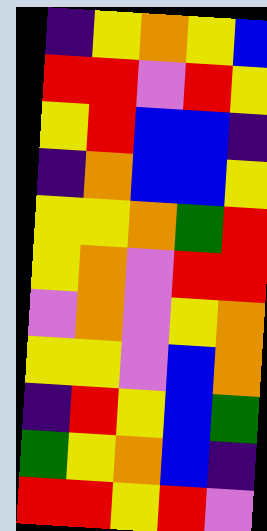[["indigo", "yellow", "orange", "yellow", "blue"], ["red", "red", "violet", "red", "yellow"], ["yellow", "red", "blue", "blue", "indigo"], ["indigo", "orange", "blue", "blue", "yellow"], ["yellow", "yellow", "orange", "green", "red"], ["yellow", "orange", "violet", "red", "red"], ["violet", "orange", "violet", "yellow", "orange"], ["yellow", "yellow", "violet", "blue", "orange"], ["indigo", "red", "yellow", "blue", "green"], ["green", "yellow", "orange", "blue", "indigo"], ["red", "red", "yellow", "red", "violet"]]